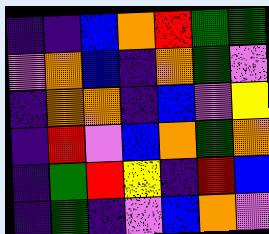[["indigo", "indigo", "blue", "orange", "red", "green", "green"], ["violet", "orange", "blue", "indigo", "orange", "green", "violet"], ["indigo", "orange", "orange", "indigo", "blue", "violet", "yellow"], ["indigo", "red", "violet", "blue", "orange", "green", "orange"], ["indigo", "green", "red", "yellow", "indigo", "red", "blue"], ["indigo", "green", "indigo", "violet", "blue", "orange", "violet"]]